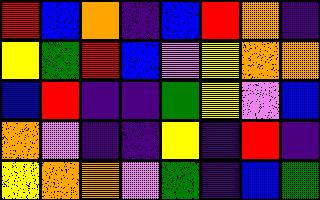[["red", "blue", "orange", "indigo", "blue", "red", "orange", "indigo"], ["yellow", "green", "red", "blue", "violet", "yellow", "orange", "orange"], ["blue", "red", "indigo", "indigo", "green", "yellow", "violet", "blue"], ["orange", "violet", "indigo", "indigo", "yellow", "indigo", "red", "indigo"], ["yellow", "orange", "orange", "violet", "green", "indigo", "blue", "green"]]